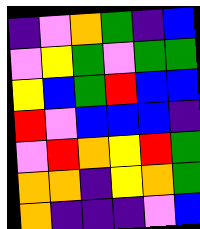[["indigo", "violet", "orange", "green", "indigo", "blue"], ["violet", "yellow", "green", "violet", "green", "green"], ["yellow", "blue", "green", "red", "blue", "blue"], ["red", "violet", "blue", "blue", "blue", "indigo"], ["violet", "red", "orange", "yellow", "red", "green"], ["orange", "orange", "indigo", "yellow", "orange", "green"], ["orange", "indigo", "indigo", "indigo", "violet", "blue"]]